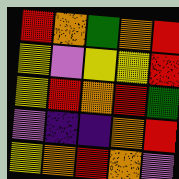[["red", "orange", "green", "orange", "red"], ["yellow", "violet", "yellow", "yellow", "red"], ["yellow", "red", "orange", "red", "green"], ["violet", "indigo", "indigo", "orange", "red"], ["yellow", "orange", "red", "orange", "violet"]]